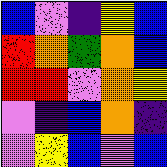[["blue", "violet", "indigo", "yellow", "blue"], ["red", "orange", "green", "orange", "blue"], ["red", "red", "violet", "orange", "yellow"], ["violet", "indigo", "blue", "orange", "indigo"], ["violet", "yellow", "blue", "violet", "blue"]]